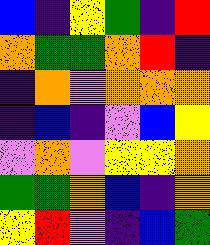[["blue", "indigo", "yellow", "green", "indigo", "red"], ["orange", "green", "green", "orange", "red", "indigo"], ["indigo", "orange", "violet", "orange", "orange", "orange"], ["indigo", "blue", "indigo", "violet", "blue", "yellow"], ["violet", "orange", "violet", "yellow", "yellow", "orange"], ["green", "green", "orange", "blue", "indigo", "orange"], ["yellow", "red", "violet", "indigo", "blue", "green"]]